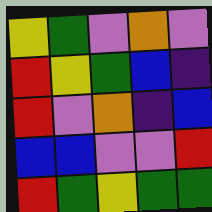[["yellow", "green", "violet", "orange", "violet"], ["red", "yellow", "green", "blue", "indigo"], ["red", "violet", "orange", "indigo", "blue"], ["blue", "blue", "violet", "violet", "red"], ["red", "green", "yellow", "green", "green"]]